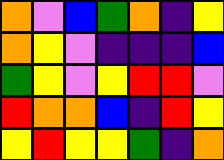[["orange", "violet", "blue", "green", "orange", "indigo", "yellow"], ["orange", "yellow", "violet", "indigo", "indigo", "indigo", "blue"], ["green", "yellow", "violet", "yellow", "red", "red", "violet"], ["red", "orange", "orange", "blue", "indigo", "red", "yellow"], ["yellow", "red", "yellow", "yellow", "green", "indigo", "orange"]]